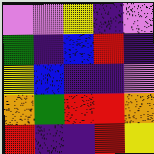[["violet", "violet", "yellow", "indigo", "violet"], ["green", "indigo", "blue", "red", "indigo"], ["yellow", "blue", "indigo", "indigo", "violet"], ["orange", "green", "red", "red", "orange"], ["red", "indigo", "indigo", "red", "yellow"]]